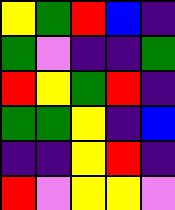[["yellow", "green", "red", "blue", "indigo"], ["green", "violet", "indigo", "indigo", "green"], ["red", "yellow", "green", "red", "indigo"], ["green", "green", "yellow", "indigo", "blue"], ["indigo", "indigo", "yellow", "red", "indigo"], ["red", "violet", "yellow", "yellow", "violet"]]